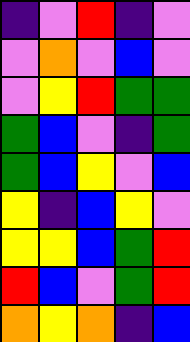[["indigo", "violet", "red", "indigo", "violet"], ["violet", "orange", "violet", "blue", "violet"], ["violet", "yellow", "red", "green", "green"], ["green", "blue", "violet", "indigo", "green"], ["green", "blue", "yellow", "violet", "blue"], ["yellow", "indigo", "blue", "yellow", "violet"], ["yellow", "yellow", "blue", "green", "red"], ["red", "blue", "violet", "green", "red"], ["orange", "yellow", "orange", "indigo", "blue"]]